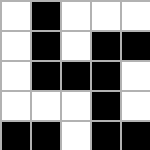[["white", "black", "white", "white", "white"], ["white", "black", "white", "black", "black"], ["white", "black", "black", "black", "white"], ["white", "white", "white", "black", "white"], ["black", "black", "white", "black", "black"]]